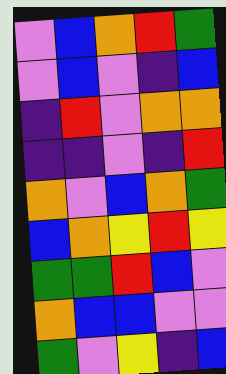[["violet", "blue", "orange", "red", "green"], ["violet", "blue", "violet", "indigo", "blue"], ["indigo", "red", "violet", "orange", "orange"], ["indigo", "indigo", "violet", "indigo", "red"], ["orange", "violet", "blue", "orange", "green"], ["blue", "orange", "yellow", "red", "yellow"], ["green", "green", "red", "blue", "violet"], ["orange", "blue", "blue", "violet", "violet"], ["green", "violet", "yellow", "indigo", "blue"]]